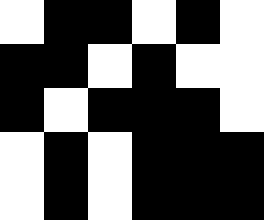[["white", "black", "black", "white", "black", "white"], ["black", "black", "white", "black", "white", "white"], ["black", "white", "black", "black", "black", "white"], ["white", "black", "white", "black", "black", "black"], ["white", "black", "white", "black", "black", "black"]]